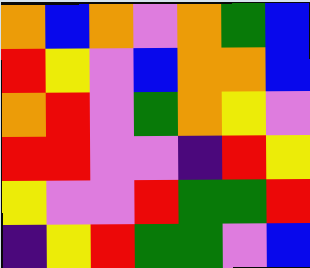[["orange", "blue", "orange", "violet", "orange", "green", "blue"], ["red", "yellow", "violet", "blue", "orange", "orange", "blue"], ["orange", "red", "violet", "green", "orange", "yellow", "violet"], ["red", "red", "violet", "violet", "indigo", "red", "yellow"], ["yellow", "violet", "violet", "red", "green", "green", "red"], ["indigo", "yellow", "red", "green", "green", "violet", "blue"]]